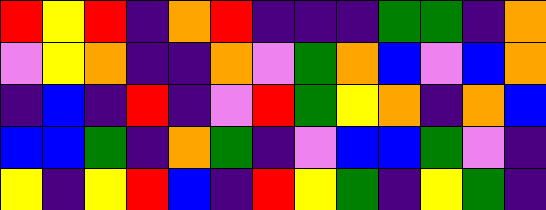[["red", "yellow", "red", "indigo", "orange", "red", "indigo", "indigo", "indigo", "green", "green", "indigo", "orange"], ["violet", "yellow", "orange", "indigo", "indigo", "orange", "violet", "green", "orange", "blue", "violet", "blue", "orange"], ["indigo", "blue", "indigo", "red", "indigo", "violet", "red", "green", "yellow", "orange", "indigo", "orange", "blue"], ["blue", "blue", "green", "indigo", "orange", "green", "indigo", "violet", "blue", "blue", "green", "violet", "indigo"], ["yellow", "indigo", "yellow", "red", "blue", "indigo", "red", "yellow", "green", "indigo", "yellow", "green", "indigo"]]